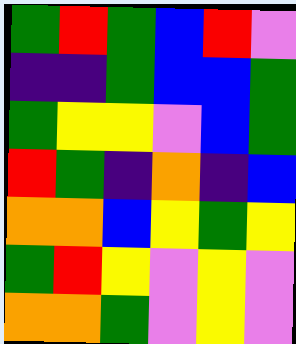[["green", "red", "green", "blue", "red", "violet"], ["indigo", "indigo", "green", "blue", "blue", "green"], ["green", "yellow", "yellow", "violet", "blue", "green"], ["red", "green", "indigo", "orange", "indigo", "blue"], ["orange", "orange", "blue", "yellow", "green", "yellow"], ["green", "red", "yellow", "violet", "yellow", "violet"], ["orange", "orange", "green", "violet", "yellow", "violet"]]